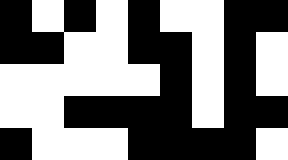[["black", "white", "black", "white", "black", "white", "white", "black", "black"], ["black", "black", "white", "white", "black", "black", "white", "black", "white"], ["white", "white", "white", "white", "white", "black", "white", "black", "white"], ["white", "white", "black", "black", "black", "black", "white", "black", "black"], ["black", "white", "white", "white", "black", "black", "black", "black", "white"]]